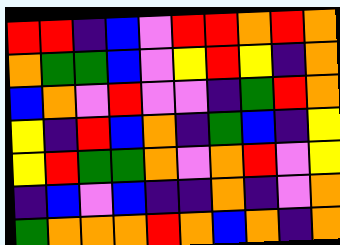[["red", "red", "indigo", "blue", "violet", "red", "red", "orange", "red", "orange"], ["orange", "green", "green", "blue", "violet", "yellow", "red", "yellow", "indigo", "orange"], ["blue", "orange", "violet", "red", "violet", "violet", "indigo", "green", "red", "orange"], ["yellow", "indigo", "red", "blue", "orange", "indigo", "green", "blue", "indigo", "yellow"], ["yellow", "red", "green", "green", "orange", "violet", "orange", "red", "violet", "yellow"], ["indigo", "blue", "violet", "blue", "indigo", "indigo", "orange", "indigo", "violet", "orange"], ["green", "orange", "orange", "orange", "red", "orange", "blue", "orange", "indigo", "orange"]]